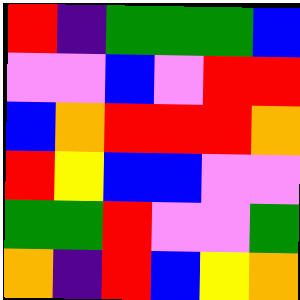[["red", "indigo", "green", "green", "green", "blue"], ["violet", "violet", "blue", "violet", "red", "red"], ["blue", "orange", "red", "red", "red", "orange"], ["red", "yellow", "blue", "blue", "violet", "violet"], ["green", "green", "red", "violet", "violet", "green"], ["orange", "indigo", "red", "blue", "yellow", "orange"]]